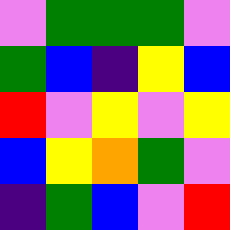[["violet", "green", "green", "green", "violet"], ["green", "blue", "indigo", "yellow", "blue"], ["red", "violet", "yellow", "violet", "yellow"], ["blue", "yellow", "orange", "green", "violet"], ["indigo", "green", "blue", "violet", "red"]]